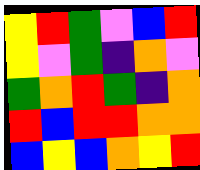[["yellow", "red", "green", "violet", "blue", "red"], ["yellow", "violet", "green", "indigo", "orange", "violet"], ["green", "orange", "red", "green", "indigo", "orange"], ["red", "blue", "red", "red", "orange", "orange"], ["blue", "yellow", "blue", "orange", "yellow", "red"]]